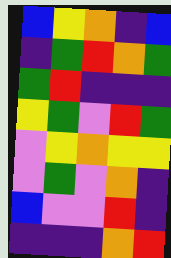[["blue", "yellow", "orange", "indigo", "blue"], ["indigo", "green", "red", "orange", "green"], ["green", "red", "indigo", "indigo", "indigo"], ["yellow", "green", "violet", "red", "green"], ["violet", "yellow", "orange", "yellow", "yellow"], ["violet", "green", "violet", "orange", "indigo"], ["blue", "violet", "violet", "red", "indigo"], ["indigo", "indigo", "indigo", "orange", "red"]]